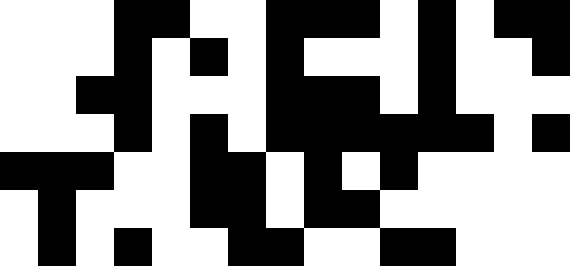[["white", "white", "white", "black", "black", "white", "white", "black", "black", "black", "white", "black", "white", "black", "black"], ["white", "white", "white", "black", "white", "black", "white", "black", "white", "white", "white", "black", "white", "white", "black"], ["white", "white", "black", "black", "white", "white", "white", "black", "black", "black", "white", "black", "white", "white", "white"], ["white", "white", "white", "black", "white", "black", "white", "black", "black", "black", "black", "black", "black", "white", "black"], ["black", "black", "black", "white", "white", "black", "black", "white", "black", "white", "black", "white", "white", "white", "white"], ["white", "black", "white", "white", "white", "black", "black", "white", "black", "black", "white", "white", "white", "white", "white"], ["white", "black", "white", "black", "white", "white", "black", "black", "white", "white", "black", "black", "white", "white", "white"]]